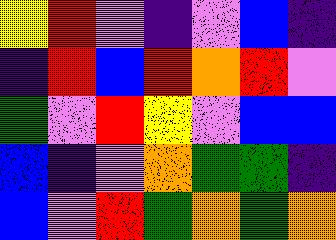[["yellow", "red", "violet", "indigo", "violet", "blue", "indigo"], ["indigo", "red", "blue", "red", "orange", "red", "violet"], ["green", "violet", "red", "yellow", "violet", "blue", "blue"], ["blue", "indigo", "violet", "orange", "green", "green", "indigo"], ["blue", "violet", "red", "green", "orange", "green", "orange"]]